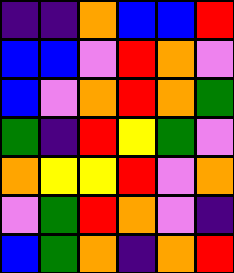[["indigo", "indigo", "orange", "blue", "blue", "red"], ["blue", "blue", "violet", "red", "orange", "violet"], ["blue", "violet", "orange", "red", "orange", "green"], ["green", "indigo", "red", "yellow", "green", "violet"], ["orange", "yellow", "yellow", "red", "violet", "orange"], ["violet", "green", "red", "orange", "violet", "indigo"], ["blue", "green", "orange", "indigo", "orange", "red"]]